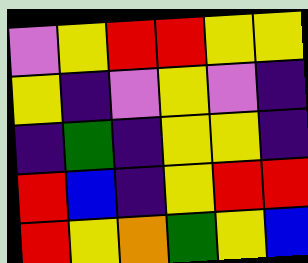[["violet", "yellow", "red", "red", "yellow", "yellow"], ["yellow", "indigo", "violet", "yellow", "violet", "indigo"], ["indigo", "green", "indigo", "yellow", "yellow", "indigo"], ["red", "blue", "indigo", "yellow", "red", "red"], ["red", "yellow", "orange", "green", "yellow", "blue"]]